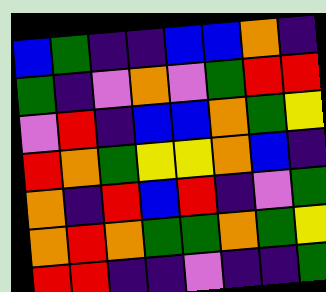[["blue", "green", "indigo", "indigo", "blue", "blue", "orange", "indigo"], ["green", "indigo", "violet", "orange", "violet", "green", "red", "red"], ["violet", "red", "indigo", "blue", "blue", "orange", "green", "yellow"], ["red", "orange", "green", "yellow", "yellow", "orange", "blue", "indigo"], ["orange", "indigo", "red", "blue", "red", "indigo", "violet", "green"], ["orange", "red", "orange", "green", "green", "orange", "green", "yellow"], ["red", "red", "indigo", "indigo", "violet", "indigo", "indigo", "green"]]